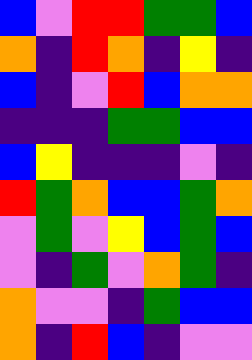[["blue", "violet", "red", "red", "green", "green", "blue"], ["orange", "indigo", "red", "orange", "indigo", "yellow", "indigo"], ["blue", "indigo", "violet", "red", "blue", "orange", "orange"], ["indigo", "indigo", "indigo", "green", "green", "blue", "blue"], ["blue", "yellow", "indigo", "indigo", "indigo", "violet", "indigo"], ["red", "green", "orange", "blue", "blue", "green", "orange"], ["violet", "green", "violet", "yellow", "blue", "green", "blue"], ["violet", "indigo", "green", "violet", "orange", "green", "indigo"], ["orange", "violet", "violet", "indigo", "green", "blue", "blue"], ["orange", "indigo", "red", "blue", "indigo", "violet", "violet"]]